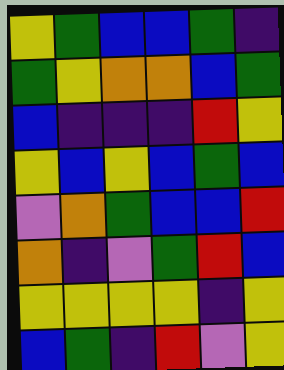[["yellow", "green", "blue", "blue", "green", "indigo"], ["green", "yellow", "orange", "orange", "blue", "green"], ["blue", "indigo", "indigo", "indigo", "red", "yellow"], ["yellow", "blue", "yellow", "blue", "green", "blue"], ["violet", "orange", "green", "blue", "blue", "red"], ["orange", "indigo", "violet", "green", "red", "blue"], ["yellow", "yellow", "yellow", "yellow", "indigo", "yellow"], ["blue", "green", "indigo", "red", "violet", "yellow"]]